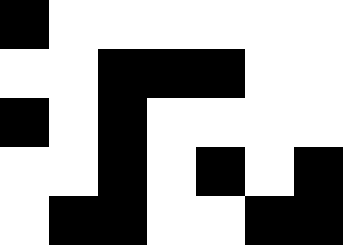[["black", "white", "white", "white", "white", "white", "white"], ["white", "white", "black", "black", "black", "white", "white"], ["black", "white", "black", "white", "white", "white", "white"], ["white", "white", "black", "white", "black", "white", "black"], ["white", "black", "black", "white", "white", "black", "black"]]